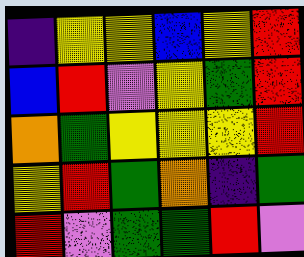[["indigo", "yellow", "yellow", "blue", "yellow", "red"], ["blue", "red", "violet", "yellow", "green", "red"], ["orange", "green", "yellow", "yellow", "yellow", "red"], ["yellow", "red", "green", "orange", "indigo", "green"], ["red", "violet", "green", "green", "red", "violet"]]